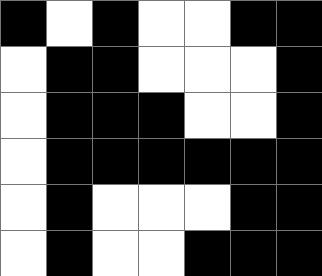[["black", "white", "black", "white", "white", "black", "black"], ["white", "black", "black", "white", "white", "white", "black"], ["white", "black", "black", "black", "white", "white", "black"], ["white", "black", "black", "black", "black", "black", "black"], ["white", "black", "white", "white", "white", "black", "black"], ["white", "black", "white", "white", "black", "black", "black"]]